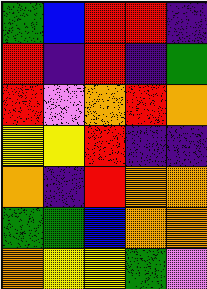[["green", "blue", "red", "red", "indigo"], ["red", "indigo", "red", "indigo", "green"], ["red", "violet", "orange", "red", "orange"], ["yellow", "yellow", "red", "indigo", "indigo"], ["orange", "indigo", "red", "orange", "orange"], ["green", "green", "blue", "orange", "orange"], ["orange", "yellow", "yellow", "green", "violet"]]